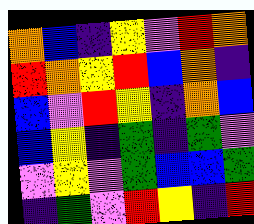[["orange", "blue", "indigo", "yellow", "violet", "red", "orange"], ["red", "orange", "yellow", "red", "blue", "orange", "indigo"], ["blue", "violet", "red", "yellow", "indigo", "orange", "blue"], ["blue", "yellow", "indigo", "green", "indigo", "green", "violet"], ["violet", "yellow", "violet", "green", "blue", "blue", "green"], ["indigo", "green", "violet", "red", "yellow", "indigo", "red"]]